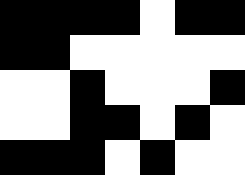[["black", "black", "black", "black", "white", "black", "black"], ["black", "black", "white", "white", "white", "white", "white"], ["white", "white", "black", "white", "white", "white", "black"], ["white", "white", "black", "black", "white", "black", "white"], ["black", "black", "black", "white", "black", "white", "white"]]